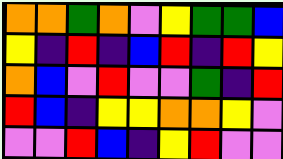[["orange", "orange", "green", "orange", "violet", "yellow", "green", "green", "blue"], ["yellow", "indigo", "red", "indigo", "blue", "red", "indigo", "red", "yellow"], ["orange", "blue", "violet", "red", "violet", "violet", "green", "indigo", "red"], ["red", "blue", "indigo", "yellow", "yellow", "orange", "orange", "yellow", "violet"], ["violet", "violet", "red", "blue", "indigo", "yellow", "red", "violet", "violet"]]